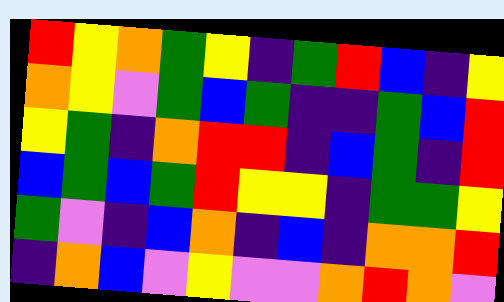[["red", "yellow", "orange", "green", "yellow", "indigo", "green", "red", "blue", "indigo", "yellow"], ["orange", "yellow", "violet", "green", "blue", "green", "indigo", "indigo", "green", "blue", "red"], ["yellow", "green", "indigo", "orange", "red", "red", "indigo", "blue", "green", "indigo", "red"], ["blue", "green", "blue", "green", "red", "yellow", "yellow", "indigo", "green", "green", "yellow"], ["green", "violet", "indigo", "blue", "orange", "indigo", "blue", "indigo", "orange", "orange", "red"], ["indigo", "orange", "blue", "violet", "yellow", "violet", "violet", "orange", "red", "orange", "violet"]]